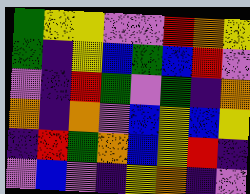[["green", "yellow", "yellow", "violet", "violet", "red", "orange", "yellow"], ["green", "indigo", "yellow", "blue", "green", "blue", "red", "violet"], ["violet", "indigo", "red", "green", "violet", "green", "indigo", "orange"], ["orange", "indigo", "orange", "violet", "blue", "yellow", "blue", "yellow"], ["indigo", "red", "green", "orange", "blue", "yellow", "red", "indigo"], ["violet", "blue", "violet", "indigo", "yellow", "orange", "indigo", "violet"]]